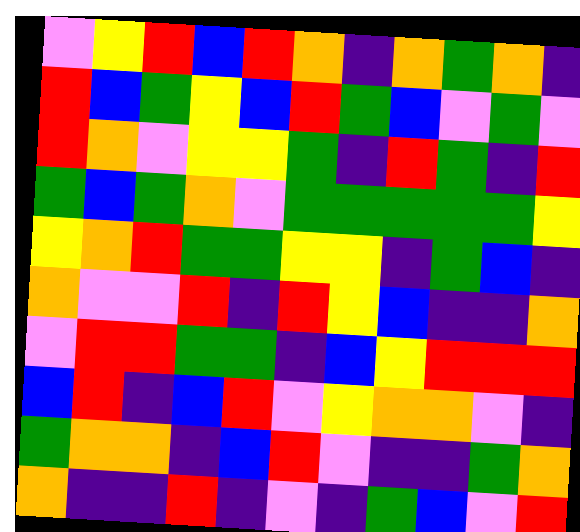[["violet", "yellow", "red", "blue", "red", "orange", "indigo", "orange", "green", "orange", "indigo"], ["red", "blue", "green", "yellow", "blue", "red", "green", "blue", "violet", "green", "violet"], ["red", "orange", "violet", "yellow", "yellow", "green", "indigo", "red", "green", "indigo", "red"], ["green", "blue", "green", "orange", "violet", "green", "green", "green", "green", "green", "yellow"], ["yellow", "orange", "red", "green", "green", "yellow", "yellow", "indigo", "green", "blue", "indigo"], ["orange", "violet", "violet", "red", "indigo", "red", "yellow", "blue", "indigo", "indigo", "orange"], ["violet", "red", "red", "green", "green", "indigo", "blue", "yellow", "red", "red", "red"], ["blue", "red", "indigo", "blue", "red", "violet", "yellow", "orange", "orange", "violet", "indigo"], ["green", "orange", "orange", "indigo", "blue", "red", "violet", "indigo", "indigo", "green", "orange"], ["orange", "indigo", "indigo", "red", "indigo", "violet", "indigo", "green", "blue", "violet", "red"]]